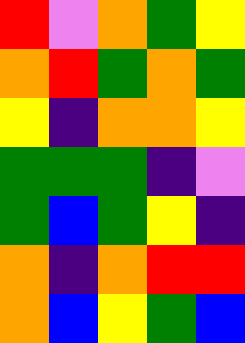[["red", "violet", "orange", "green", "yellow"], ["orange", "red", "green", "orange", "green"], ["yellow", "indigo", "orange", "orange", "yellow"], ["green", "green", "green", "indigo", "violet"], ["green", "blue", "green", "yellow", "indigo"], ["orange", "indigo", "orange", "red", "red"], ["orange", "blue", "yellow", "green", "blue"]]